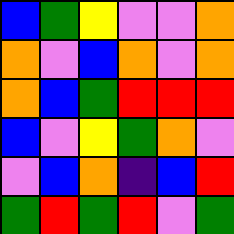[["blue", "green", "yellow", "violet", "violet", "orange"], ["orange", "violet", "blue", "orange", "violet", "orange"], ["orange", "blue", "green", "red", "red", "red"], ["blue", "violet", "yellow", "green", "orange", "violet"], ["violet", "blue", "orange", "indigo", "blue", "red"], ["green", "red", "green", "red", "violet", "green"]]